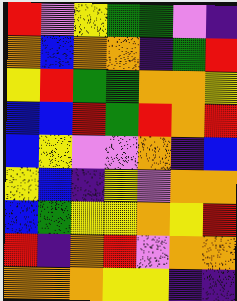[["red", "violet", "yellow", "green", "green", "violet", "indigo"], ["orange", "blue", "orange", "orange", "indigo", "green", "red"], ["yellow", "red", "green", "green", "orange", "orange", "yellow"], ["blue", "blue", "red", "green", "red", "orange", "red"], ["blue", "yellow", "violet", "violet", "orange", "indigo", "blue"], ["yellow", "blue", "indigo", "yellow", "violet", "orange", "orange"], ["blue", "green", "yellow", "yellow", "orange", "yellow", "red"], ["red", "indigo", "orange", "red", "violet", "orange", "orange"], ["orange", "orange", "orange", "yellow", "yellow", "indigo", "indigo"]]